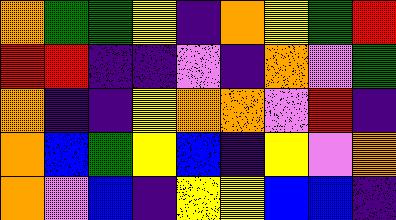[["orange", "green", "green", "yellow", "indigo", "orange", "yellow", "green", "red"], ["red", "red", "indigo", "indigo", "violet", "indigo", "orange", "violet", "green"], ["orange", "indigo", "indigo", "yellow", "orange", "orange", "violet", "red", "indigo"], ["orange", "blue", "green", "yellow", "blue", "indigo", "yellow", "violet", "orange"], ["orange", "violet", "blue", "indigo", "yellow", "yellow", "blue", "blue", "indigo"]]